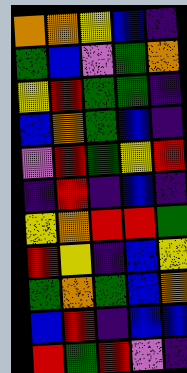[["orange", "orange", "yellow", "blue", "indigo"], ["green", "blue", "violet", "green", "orange"], ["yellow", "red", "green", "green", "indigo"], ["blue", "orange", "green", "blue", "indigo"], ["violet", "red", "green", "yellow", "red"], ["indigo", "red", "indigo", "blue", "indigo"], ["yellow", "orange", "red", "red", "green"], ["red", "yellow", "indigo", "blue", "yellow"], ["green", "orange", "green", "blue", "orange"], ["blue", "red", "indigo", "blue", "blue"], ["red", "green", "red", "violet", "indigo"]]